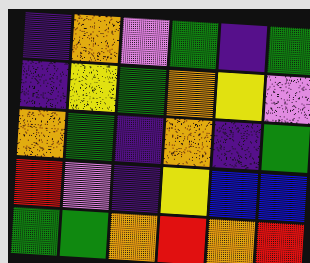[["indigo", "orange", "violet", "green", "indigo", "green"], ["indigo", "yellow", "green", "orange", "yellow", "violet"], ["orange", "green", "indigo", "orange", "indigo", "green"], ["red", "violet", "indigo", "yellow", "blue", "blue"], ["green", "green", "orange", "red", "orange", "red"]]